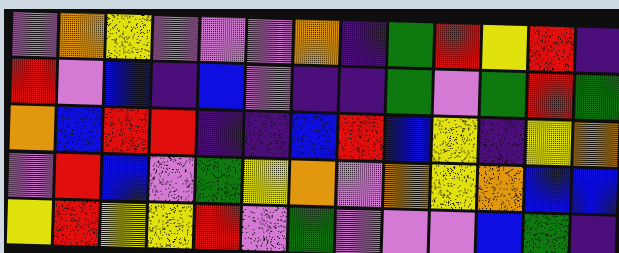[["violet", "orange", "yellow", "violet", "violet", "violet", "orange", "indigo", "green", "red", "yellow", "red", "indigo"], ["red", "violet", "blue", "indigo", "blue", "violet", "indigo", "indigo", "green", "violet", "green", "red", "green"], ["orange", "blue", "red", "red", "indigo", "indigo", "blue", "red", "blue", "yellow", "indigo", "yellow", "orange"], ["violet", "red", "blue", "violet", "green", "yellow", "orange", "violet", "orange", "yellow", "orange", "blue", "blue"], ["yellow", "red", "yellow", "yellow", "red", "violet", "green", "violet", "violet", "violet", "blue", "green", "indigo"]]